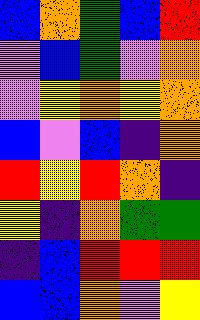[["blue", "orange", "green", "blue", "red"], ["violet", "blue", "green", "violet", "orange"], ["violet", "yellow", "orange", "yellow", "orange"], ["blue", "violet", "blue", "indigo", "orange"], ["red", "yellow", "red", "orange", "indigo"], ["yellow", "indigo", "orange", "green", "green"], ["indigo", "blue", "red", "red", "red"], ["blue", "blue", "orange", "violet", "yellow"]]